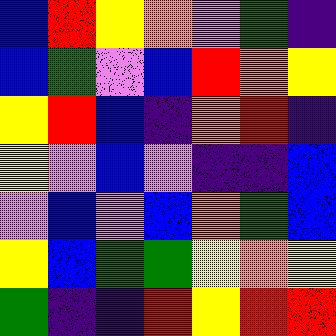[["blue", "red", "yellow", "orange", "violet", "green", "indigo"], ["blue", "green", "violet", "blue", "red", "orange", "yellow"], ["yellow", "red", "blue", "indigo", "orange", "red", "indigo"], ["yellow", "violet", "blue", "violet", "indigo", "indigo", "blue"], ["violet", "blue", "violet", "blue", "orange", "green", "blue"], ["yellow", "blue", "green", "green", "yellow", "orange", "yellow"], ["green", "indigo", "indigo", "red", "yellow", "red", "red"]]